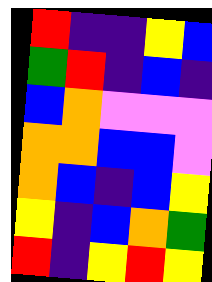[["red", "indigo", "indigo", "yellow", "blue"], ["green", "red", "indigo", "blue", "indigo"], ["blue", "orange", "violet", "violet", "violet"], ["orange", "orange", "blue", "blue", "violet"], ["orange", "blue", "indigo", "blue", "yellow"], ["yellow", "indigo", "blue", "orange", "green"], ["red", "indigo", "yellow", "red", "yellow"]]